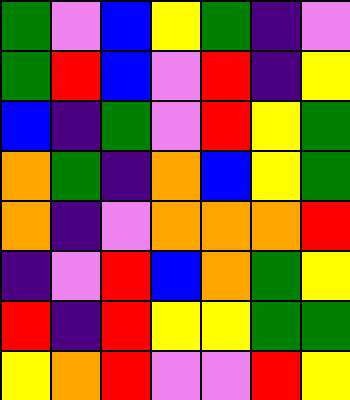[["green", "violet", "blue", "yellow", "green", "indigo", "violet"], ["green", "red", "blue", "violet", "red", "indigo", "yellow"], ["blue", "indigo", "green", "violet", "red", "yellow", "green"], ["orange", "green", "indigo", "orange", "blue", "yellow", "green"], ["orange", "indigo", "violet", "orange", "orange", "orange", "red"], ["indigo", "violet", "red", "blue", "orange", "green", "yellow"], ["red", "indigo", "red", "yellow", "yellow", "green", "green"], ["yellow", "orange", "red", "violet", "violet", "red", "yellow"]]